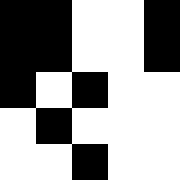[["black", "black", "white", "white", "black"], ["black", "black", "white", "white", "black"], ["black", "white", "black", "white", "white"], ["white", "black", "white", "white", "white"], ["white", "white", "black", "white", "white"]]